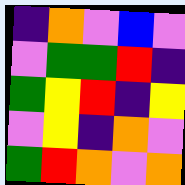[["indigo", "orange", "violet", "blue", "violet"], ["violet", "green", "green", "red", "indigo"], ["green", "yellow", "red", "indigo", "yellow"], ["violet", "yellow", "indigo", "orange", "violet"], ["green", "red", "orange", "violet", "orange"]]